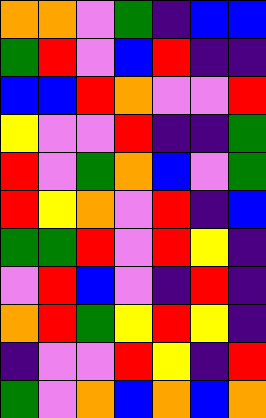[["orange", "orange", "violet", "green", "indigo", "blue", "blue"], ["green", "red", "violet", "blue", "red", "indigo", "indigo"], ["blue", "blue", "red", "orange", "violet", "violet", "red"], ["yellow", "violet", "violet", "red", "indigo", "indigo", "green"], ["red", "violet", "green", "orange", "blue", "violet", "green"], ["red", "yellow", "orange", "violet", "red", "indigo", "blue"], ["green", "green", "red", "violet", "red", "yellow", "indigo"], ["violet", "red", "blue", "violet", "indigo", "red", "indigo"], ["orange", "red", "green", "yellow", "red", "yellow", "indigo"], ["indigo", "violet", "violet", "red", "yellow", "indigo", "red"], ["green", "violet", "orange", "blue", "orange", "blue", "orange"]]